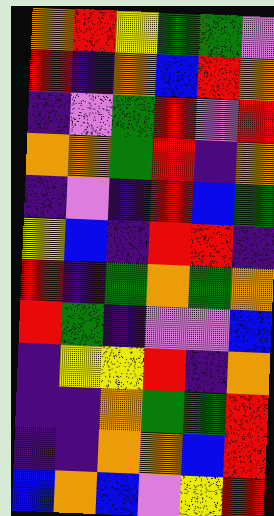[["orange", "red", "yellow", "green", "green", "violet"], ["red", "indigo", "orange", "blue", "red", "orange"], ["indigo", "violet", "green", "red", "violet", "red"], ["orange", "orange", "green", "red", "indigo", "orange"], ["indigo", "violet", "indigo", "red", "blue", "green"], ["yellow", "blue", "indigo", "red", "red", "indigo"], ["red", "indigo", "green", "orange", "green", "orange"], ["red", "green", "indigo", "violet", "violet", "blue"], ["indigo", "yellow", "yellow", "red", "indigo", "orange"], ["indigo", "indigo", "orange", "green", "green", "red"], ["indigo", "indigo", "orange", "orange", "blue", "red"], ["blue", "orange", "blue", "violet", "yellow", "red"]]